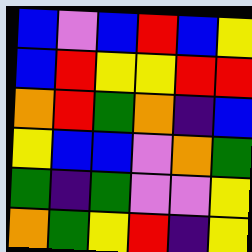[["blue", "violet", "blue", "red", "blue", "yellow"], ["blue", "red", "yellow", "yellow", "red", "red"], ["orange", "red", "green", "orange", "indigo", "blue"], ["yellow", "blue", "blue", "violet", "orange", "green"], ["green", "indigo", "green", "violet", "violet", "yellow"], ["orange", "green", "yellow", "red", "indigo", "yellow"]]